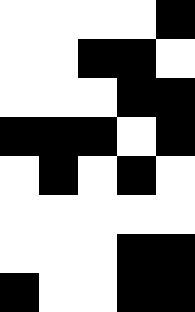[["white", "white", "white", "white", "black"], ["white", "white", "black", "black", "white"], ["white", "white", "white", "black", "black"], ["black", "black", "black", "white", "black"], ["white", "black", "white", "black", "white"], ["white", "white", "white", "white", "white"], ["white", "white", "white", "black", "black"], ["black", "white", "white", "black", "black"]]